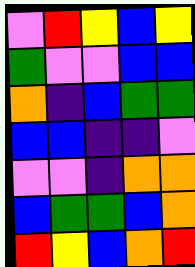[["violet", "red", "yellow", "blue", "yellow"], ["green", "violet", "violet", "blue", "blue"], ["orange", "indigo", "blue", "green", "green"], ["blue", "blue", "indigo", "indigo", "violet"], ["violet", "violet", "indigo", "orange", "orange"], ["blue", "green", "green", "blue", "orange"], ["red", "yellow", "blue", "orange", "red"]]